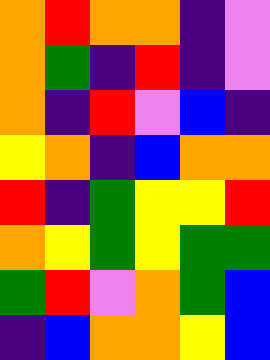[["orange", "red", "orange", "orange", "indigo", "violet"], ["orange", "green", "indigo", "red", "indigo", "violet"], ["orange", "indigo", "red", "violet", "blue", "indigo"], ["yellow", "orange", "indigo", "blue", "orange", "orange"], ["red", "indigo", "green", "yellow", "yellow", "red"], ["orange", "yellow", "green", "yellow", "green", "green"], ["green", "red", "violet", "orange", "green", "blue"], ["indigo", "blue", "orange", "orange", "yellow", "blue"]]